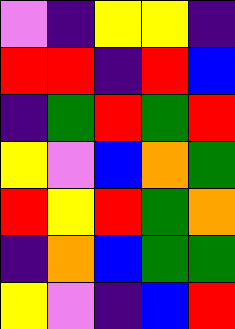[["violet", "indigo", "yellow", "yellow", "indigo"], ["red", "red", "indigo", "red", "blue"], ["indigo", "green", "red", "green", "red"], ["yellow", "violet", "blue", "orange", "green"], ["red", "yellow", "red", "green", "orange"], ["indigo", "orange", "blue", "green", "green"], ["yellow", "violet", "indigo", "blue", "red"]]